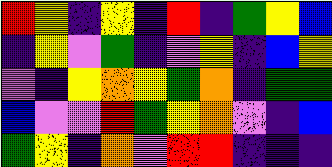[["red", "yellow", "indigo", "yellow", "indigo", "red", "indigo", "green", "yellow", "blue"], ["indigo", "yellow", "violet", "green", "indigo", "violet", "yellow", "indigo", "blue", "yellow"], ["violet", "indigo", "yellow", "orange", "yellow", "green", "orange", "indigo", "green", "green"], ["blue", "violet", "violet", "red", "green", "yellow", "orange", "violet", "indigo", "blue"], ["green", "yellow", "indigo", "orange", "violet", "red", "red", "indigo", "indigo", "indigo"]]